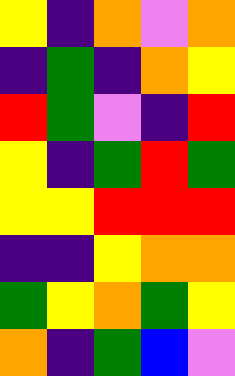[["yellow", "indigo", "orange", "violet", "orange"], ["indigo", "green", "indigo", "orange", "yellow"], ["red", "green", "violet", "indigo", "red"], ["yellow", "indigo", "green", "red", "green"], ["yellow", "yellow", "red", "red", "red"], ["indigo", "indigo", "yellow", "orange", "orange"], ["green", "yellow", "orange", "green", "yellow"], ["orange", "indigo", "green", "blue", "violet"]]